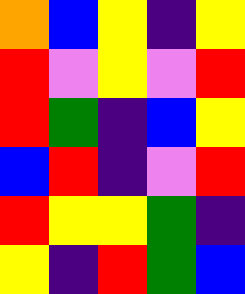[["orange", "blue", "yellow", "indigo", "yellow"], ["red", "violet", "yellow", "violet", "red"], ["red", "green", "indigo", "blue", "yellow"], ["blue", "red", "indigo", "violet", "red"], ["red", "yellow", "yellow", "green", "indigo"], ["yellow", "indigo", "red", "green", "blue"]]